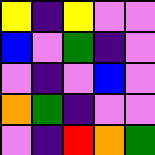[["yellow", "indigo", "yellow", "violet", "violet"], ["blue", "violet", "green", "indigo", "violet"], ["violet", "indigo", "violet", "blue", "violet"], ["orange", "green", "indigo", "violet", "violet"], ["violet", "indigo", "red", "orange", "green"]]